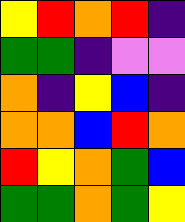[["yellow", "red", "orange", "red", "indigo"], ["green", "green", "indigo", "violet", "violet"], ["orange", "indigo", "yellow", "blue", "indigo"], ["orange", "orange", "blue", "red", "orange"], ["red", "yellow", "orange", "green", "blue"], ["green", "green", "orange", "green", "yellow"]]